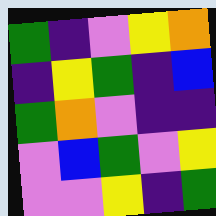[["green", "indigo", "violet", "yellow", "orange"], ["indigo", "yellow", "green", "indigo", "blue"], ["green", "orange", "violet", "indigo", "indigo"], ["violet", "blue", "green", "violet", "yellow"], ["violet", "violet", "yellow", "indigo", "green"]]